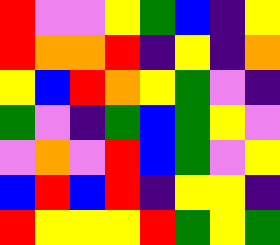[["red", "violet", "violet", "yellow", "green", "blue", "indigo", "yellow"], ["red", "orange", "orange", "red", "indigo", "yellow", "indigo", "orange"], ["yellow", "blue", "red", "orange", "yellow", "green", "violet", "indigo"], ["green", "violet", "indigo", "green", "blue", "green", "yellow", "violet"], ["violet", "orange", "violet", "red", "blue", "green", "violet", "yellow"], ["blue", "red", "blue", "red", "indigo", "yellow", "yellow", "indigo"], ["red", "yellow", "yellow", "yellow", "red", "green", "yellow", "green"]]